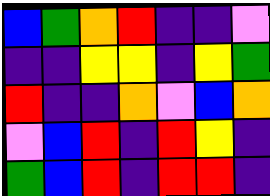[["blue", "green", "orange", "red", "indigo", "indigo", "violet"], ["indigo", "indigo", "yellow", "yellow", "indigo", "yellow", "green"], ["red", "indigo", "indigo", "orange", "violet", "blue", "orange"], ["violet", "blue", "red", "indigo", "red", "yellow", "indigo"], ["green", "blue", "red", "indigo", "red", "red", "indigo"]]